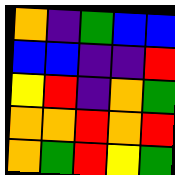[["orange", "indigo", "green", "blue", "blue"], ["blue", "blue", "indigo", "indigo", "red"], ["yellow", "red", "indigo", "orange", "green"], ["orange", "orange", "red", "orange", "red"], ["orange", "green", "red", "yellow", "green"]]